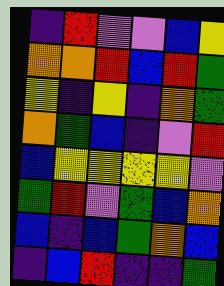[["indigo", "red", "violet", "violet", "blue", "yellow"], ["orange", "orange", "red", "blue", "red", "green"], ["yellow", "indigo", "yellow", "indigo", "orange", "green"], ["orange", "green", "blue", "indigo", "violet", "red"], ["blue", "yellow", "yellow", "yellow", "yellow", "violet"], ["green", "red", "violet", "green", "blue", "orange"], ["blue", "indigo", "blue", "green", "orange", "blue"], ["indigo", "blue", "red", "indigo", "indigo", "green"]]